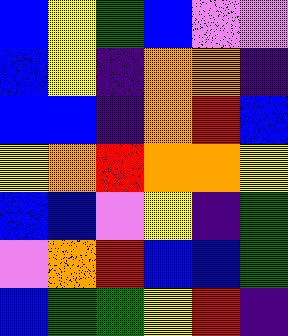[["blue", "yellow", "green", "blue", "violet", "violet"], ["blue", "yellow", "indigo", "orange", "orange", "indigo"], ["blue", "blue", "indigo", "orange", "red", "blue"], ["yellow", "orange", "red", "orange", "orange", "yellow"], ["blue", "blue", "violet", "yellow", "indigo", "green"], ["violet", "orange", "red", "blue", "blue", "green"], ["blue", "green", "green", "yellow", "red", "indigo"]]